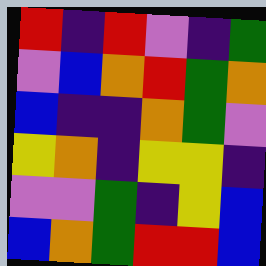[["red", "indigo", "red", "violet", "indigo", "green"], ["violet", "blue", "orange", "red", "green", "orange"], ["blue", "indigo", "indigo", "orange", "green", "violet"], ["yellow", "orange", "indigo", "yellow", "yellow", "indigo"], ["violet", "violet", "green", "indigo", "yellow", "blue"], ["blue", "orange", "green", "red", "red", "blue"]]